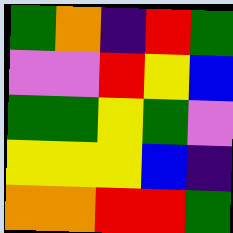[["green", "orange", "indigo", "red", "green"], ["violet", "violet", "red", "yellow", "blue"], ["green", "green", "yellow", "green", "violet"], ["yellow", "yellow", "yellow", "blue", "indigo"], ["orange", "orange", "red", "red", "green"]]